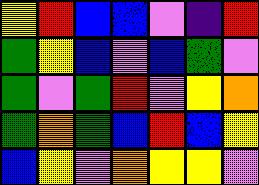[["yellow", "red", "blue", "blue", "violet", "indigo", "red"], ["green", "yellow", "blue", "violet", "blue", "green", "violet"], ["green", "violet", "green", "red", "violet", "yellow", "orange"], ["green", "orange", "green", "blue", "red", "blue", "yellow"], ["blue", "yellow", "violet", "orange", "yellow", "yellow", "violet"]]